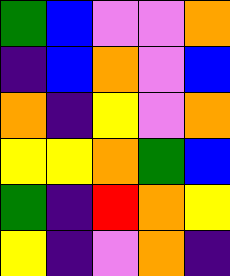[["green", "blue", "violet", "violet", "orange"], ["indigo", "blue", "orange", "violet", "blue"], ["orange", "indigo", "yellow", "violet", "orange"], ["yellow", "yellow", "orange", "green", "blue"], ["green", "indigo", "red", "orange", "yellow"], ["yellow", "indigo", "violet", "orange", "indigo"]]